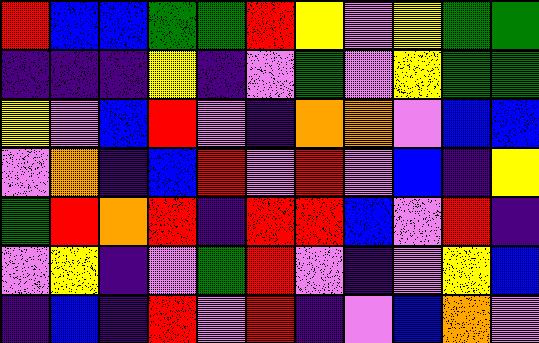[["red", "blue", "blue", "green", "green", "red", "yellow", "violet", "yellow", "green", "green"], ["indigo", "indigo", "indigo", "yellow", "indigo", "violet", "green", "violet", "yellow", "green", "green"], ["yellow", "violet", "blue", "red", "violet", "indigo", "orange", "orange", "violet", "blue", "blue"], ["violet", "orange", "indigo", "blue", "red", "violet", "red", "violet", "blue", "indigo", "yellow"], ["green", "red", "orange", "red", "indigo", "red", "red", "blue", "violet", "red", "indigo"], ["violet", "yellow", "indigo", "violet", "green", "red", "violet", "indigo", "violet", "yellow", "blue"], ["indigo", "blue", "indigo", "red", "violet", "red", "indigo", "violet", "blue", "orange", "violet"]]